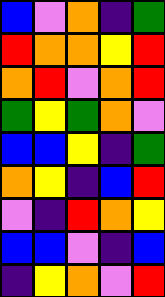[["blue", "violet", "orange", "indigo", "green"], ["red", "orange", "orange", "yellow", "red"], ["orange", "red", "violet", "orange", "red"], ["green", "yellow", "green", "orange", "violet"], ["blue", "blue", "yellow", "indigo", "green"], ["orange", "yellow", "indigo", "blue", "red"], ["violet", "indigo", "red", "orange", "yellow"], ["blue", "blue", "violet", "indigo", "blue"], ["indigo", "yellow", "orange", "violet", "red"]]